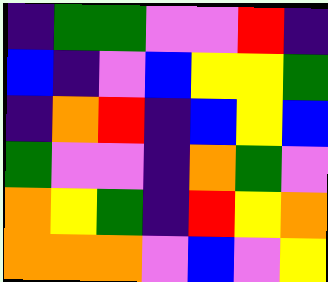[["indigo", "green", "green", "violet", "violet", "red", "indigo"], ["blue", "indigo", "violet", "blue", "yellow", "yellow", "green"], ["indigo", "orange", "red", "indigo", "blue", "yellow", "blue"], ["green", "violet", "violet", "indigo", "orange", "green", "violet"], ["orange", "yellow", "green", "indigo", "red", "yellow", "orange"], ["orange", "orange", "orange", "violet", "blue", "violet", "yellow"]]